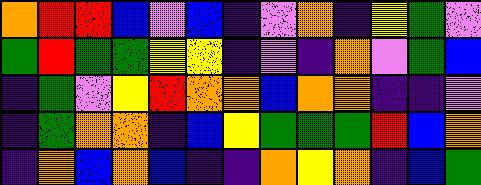[["orange", "red", "red", "blue", "violet", "blue", "indigo", "violet", "orange", "indigo", "yellow", "green", "violet"], ["green", "red", "green", "green", "yellow", "yellow", "indigo", "violet", "indigo", "orange", "violet", "green", "blue"], ["indigo", "green", "violet", "yellow", "red", "orange", "orange", "blue", "orange", "orange", "indigo", "indigo", "violet"], ["indigo", "green", "orange", "orange", "indigo", "blue", "yellow", "green", "green", "green", "red", "blue", "orange"], ["indigo", "orange", "blue", "orange", "blue", "indigo", "indigo", "orange", "yellow", "orange", "indigo", "blue", "green"]]